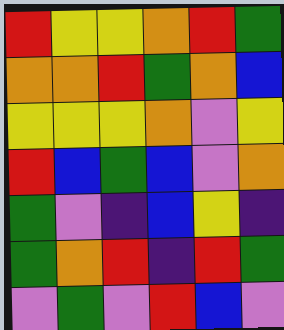[["red", "yellow", "yellow", "orange", "red", "green"], ["orange", "orange", "red", "green", "orange", "blue"], ["yellow", "yellow", "yellow", "orange", "violet", "yellow"], ["red", "blue", "green", "blue", "violet", "orange"], ["green", "violet", "indigo", "blue", "yellow", "indigo"], ["green", "orange", "red", "indigo", "red", "green"], ["violet", "green", "violet", "red", "blue", "violet"]]